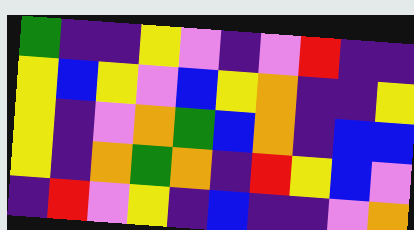[["green", "indigo", "indigo", "yellow", "violet", "indigo", "violet", "red", "indigo", "indigo"], ["yellow", "blue", "yellow", "violet", "blue", "yellow", "orange", "indigo", "indigo", "yellow"], ["yellow", "indigo", "violet", "orange", "green", "blue", "orange", "indigo", "blue", "blue"], ["yellow", "indigo", "orange", "green", "orange", "indigo", "red", "yellow", "blue", "violet"], ["indigo", "red", "violet", "yellow", "indigo", "blue", "indigo", "indigo", "violet", "orange"]]